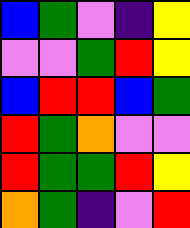[["blue", "green", "violet", "indigo", "yellow"], ["violet", "violet", "green", "red", "yellow"], ["blue", "red", "red", "blue", "green"], ["red", "green", "orange", "violet", "violet"], ["red", "green", "green", "red", "yellow"], ["orange", "green", "indigo", "violet", "red"]]